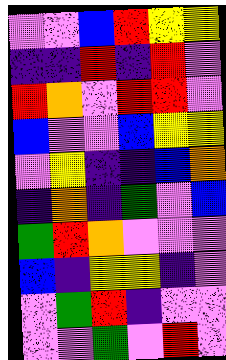[["violet", "violet", "blue", "red", "yellow", "yellow"], ["indigo", "indigo", "red", "indigo", "red", "violet"], ["red", "orange", "violet", "red", "red", "violet"], ["blue", "violet", "violet", "blue", "yellow", "yellow"], ["violet", "yellow", "indigo", "indigo", "blue", "orange"], ["indigo", "orange", "indigo", "green", "violet", "blue"], ["green", "red", "orange", "violet", "violet", "violet"], ["blue", "indigo", "yellow", "yellow", "indigo", "violet"], ["violet", "green", "red", "indigo", "violet", "violet"], ["violet", "violet", "green", "violet", "red", "violet"]]